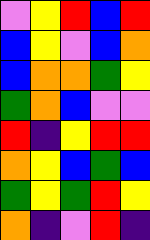[["violet", "yellow", "red", "blue", "red"], ["blue", "yellow", "violet", "blue", "orange"], ["blue", "orange", "orange", "green", "yellow"], ["green", "orange", "blue", "violet", "violet"], ["red", "indigo", "yellow", "red", "red"], ["orange", "yellow", "blue", "green", "blue"], ["green", "yellow", "green", "red", "yellow"], ["orange", "indigo", "violet", "red", "indigo"]]